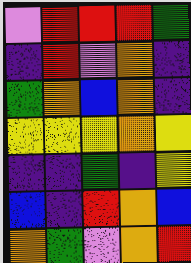[["violet", "red", "red", "red", "green"], ["indigo", "red", "violet", "orange", "indigo"], ["green", "orange", "blue", "orange", "indigo"], ["yellow", "yellow", "yellow", "orange", "yellow"], ["indigo", "indigo", "green", "indigo", "yellow"], ["blue", "indigo", "red", "orange", "blue"], ["orange", "green", "violet", "orange", "red"]]